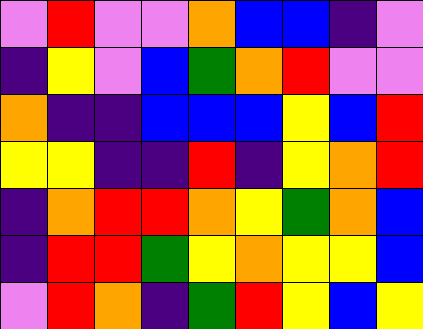[["violet", "red", "violet", "violet", "orange", "blue", "blue", "indigo", "violet"], ["indigo", "yellow", "violet", "blue", "green", "orange", "red", "violet", "violet"], ["orange", "indigo", "indigo", "blue", "blue", "blue", "yellow", "blue", "red"], ["yellow", "yellow", "indigo", "indigo", "red", "indigo", "yellow", "orange", "red"], ["indigo", "orange", "red", "red", "orange", "yellow", "green", "orange", "blue"], ["indigo", "red", "red", "green", "yellow", "orange", "yellow", "yellow", "blue"], ["violet", "red", "orange", "indigo", "green", "red", "yellow", "blue", "yellow"]]